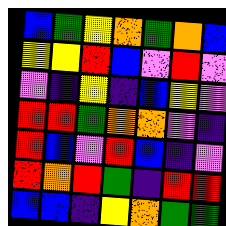[["blue", "green", "yellow", "orange", "green", "orange", "blue"], ["yellow", "yellow", "red", "blue", "violet", "red", "violet"], ["violet", "indigo", "yellow", "indigo", "blue", "yellow", "violet"], ["red", "red", "green", "orange", "orange", "violet", "indigo"], ["red", "blue", "violet", "red", "blue", "indigo", "violet"], ["red", "orange", "red", "green", "indigo", "red", "red"], ["blue", "blue", "indigo", "yellow", "orange", "green", "green"]]